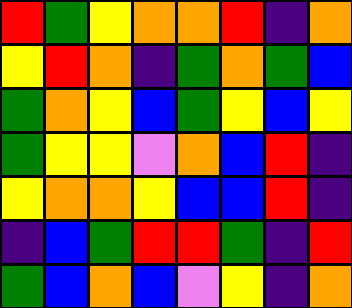[["red", "green", "yellow", "orange", "orange", "red", "indigo", "orange"], ["yellow", "red", "orange", "indigo", "green", "orange", "green", "blue"], ["green", "orange", "yellow", "blue", "green", "yellow", "blue", "yellow"], ["green", "yellow", "yellow", "violet", "orange", "blue", "red", "indigo"], ["yellow", "orange", "orange", "yellow", "blue", "blue", "red", "indigo"], ["indigo", "blue", "green", "red", "red", "green", "indigo", "red"], ["green", "blue", "orange", "blue", "violet", "yellow", "indigo", "orange"]]